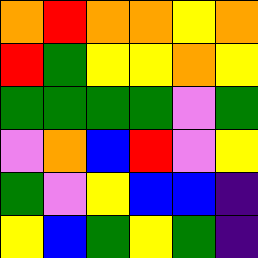[["orange", "red", "orange", "orange", "yellow", "orange"], ["red", "green", "yellow", "yellow", "orange", "yellow"], ["green", "green", "green", "green", "violet", "green"], ["violet", "orange", "blue", "red", "violet", "yellow"], ["green", "violet", "yellow", "blue", "blue", "indigo"], ["yellow", "blue", "green", "yellow", "green", "indigo"]]